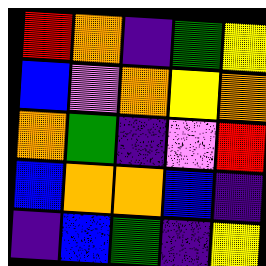[["red", "orange", "indigo", "green", "yellow"], ["blue", "violet", "orange", "yellow", "orange"], ["orange", "green", "indigo", "violet", "red"], ["blue", "orange", "orange", "blue", "indigo"], ["indigo", "blue", "green", "indigo", "yellow"]]